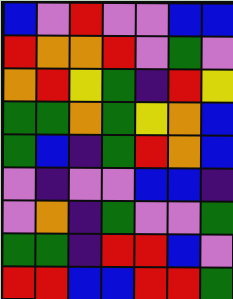[["blue", "violet", "red", "violet", "violet", "blue", "blue"], ["red", "orange", "orange", "red", "violet", "green", "violet"], ["orange", "red", "yellow", "green", "indigo", "red", "yellow"], ["green", "green", "orange", "green", "yellow", "orange", "blue"], ["green", "blue", "indigo", "green", "red", "orange", "blue"], ["violet", "indigo", "violet", "violet", "blue", "blue", "indigo"], ["violet", "orange", "indigo", "green", "violet", "violet", "green"], ["green", "green", "indigo", "red", "red", "blue", "violet"], ["red", "red", "blue", "blue", "red", "red", "green"]]